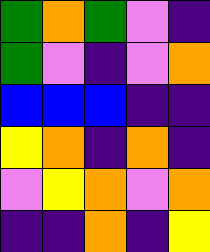[["green", "orange", "green", "violet", "indigo"], ["green", "violet", "indigo", "violet", "orange"], ["blue", "blue", "blue", "indigo", "indigo"], ["yellow", "orange", "indigo", "orange", "indigo"], ["violet", "yellow", "orange", "violet", "orange"], ["indigo", "indigo", "orange", "indigo", "yellow"]]